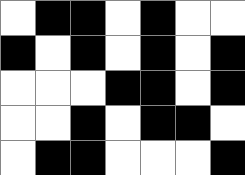[["white", "black", "black", "white", "black", "white", "white"], ["black", "white", "black", "white", "black", "white", "black"], ["white", "white", "white", "black", "black", "white", "black"], ["white", "white", "black", "white", "black", "black", "white"], ["white", "black", "black", "white", "white", "white", "black"]]